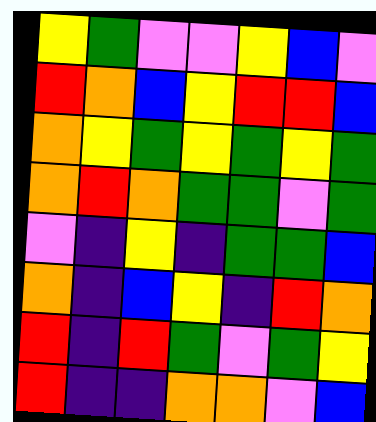[["yellow", "green", "violet", "violet", "yellow", "blue", "violet"], ["red", "orange", "blue", "yellow", "red", "red", "blue"], ["orange", "yellow", "green", "yellow", "green", "yellow", "green"], ["orange", "red", "orange", "green", "green", "violet", "green"], ["violet", "indigo", "yellow", "indigo", "green", "green", "blue"], ["orange", "indigo", "blue", "yellow", "indigo", "red", "orange"], ["red", "indigo", "red", "green", "violet", "green", "yellow"], ["red", "indigo", "indigo", "orange", "orange", "violet", "blue"]]